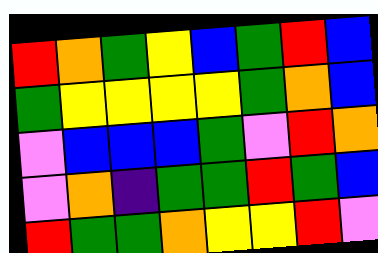[["red", "orange", "green", "yellow", "blue", "green", "red", "blue"], ["green", "yellow", "yellow", "yellow", "yellow", "green", "orange", "blue"], ["violet", "blue", "blue", "blue", "green", "violet", "red", "orange"], ["violet", "orange", "indigo", "green", "green", "red", "green", "blue"], ["red", "green", "green", "orange", "yellow", "yellow", "red", "violet"]]